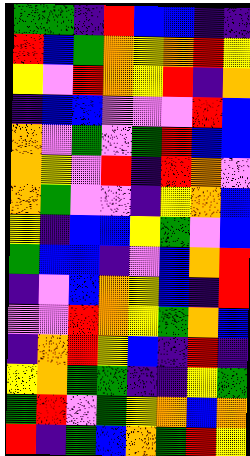[["green", "green", "indigo", "red", "blue", "blue", "indigo", "indigo"], ["red", "blue", "green", "orange", "yellow", "orange", "red", "yellow"], ["yellow", "violet", "red", "orange", "yellow", "red", "indigo", "orange"], ["indigo", "blue", "blue", "violet", "violet", "violet", "red", "blue"], ["orange", "violet", "green", "violet", "green", "red", "blue", "blue"], ["orange", "yellow", "violet", "red", "indigo", "red", "orange", "violet"], ["orange", "green", "violet", "violet", "indigo", "yellow", "orange", "blue"], ["yellow", "indigo", "blue", "blue", "yellow", "green", "violet", "blue"], ["green", "blue", "blue", "indigo", "violet", "blue", "orange", "red"], ["indigo", "violet", "blue", "orange", "yellow", "blue", "indigo", "red"], ["violet", "violet", "red", "orange", "yellow", "green", "orange", "blue"], ["indigo", "orange", "red", "yellow", "blue", "indigo", "red", "indigo"], ["yellow", "orange", "green", "green", "indigo", "indigo", "yellow", "green"], ["green", "red", "violet", "green", "yellow", "orange", "blue", "orange"], ["red", "indigo", "green", "blue", "orange", "green", "red", "yellow"]]